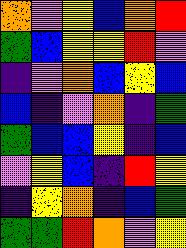[["orange", "violet", "yellow", "blue", "orange", "red"], ["green", "blue", "yellow", "yellow", "red", "violet"], ["indigo", "violet", "orange", "blue", "yellow", "blue"], ["blue", "indigo", "violet", "orange", "indigo", "green"], ["green", "blue", "blue", "yellow", "indigo", "blue"], ["violet", "yellow", "blue", "indigo", "red", "yellow"], ["indigo", "yellow", "orange", "indigo", "blue", "green"], ["green", "green", "red", "orange", "violet", "yellow"]]